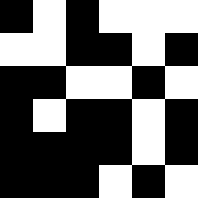[["black", "white", "black", "white", "white", "white"], ["white", "white", "black", "black", "white", "black"], ["black", "black", "white", "white", "black", "white"], ["black", "white", "black", "black", "white", "black"], ["black", "black", "black", "black", "white", "black"], ["black", "black", "black", "white", "black", "white"]]